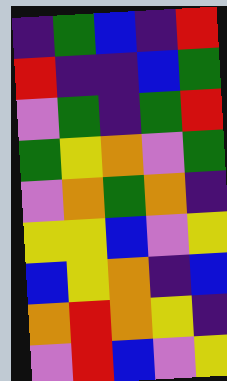[["indigo", "green", "blue", "indigo", "red"], ["red", "indigo", "indigo", "blue", "green"], ["violet", "green", "indigo", "green", "red"], ["green", "yellow", "orange", "violet", "green"], ["violet", "orange", "green", "orange", "indigo"], ["yellow", "yellow", "blue", "violet", "yellow"], ["blue", "yellow", "orange", "indigo", "blue"], ["orange", "red", "orange", "yellow", "indigo"], ["violet", "red", "blue", "violet", "yellow"]]